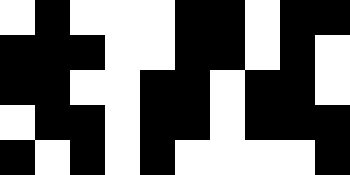[["white", "black", "white", "white", "white", "black", "black", "white", "black", "black"], ["black", "black", "black", "white", "white", "black", "black", "white", "black", "white"], ["black", "black", "white", "white", "black", "black", "white", "black", "black", "white"], ["white", "black", "black", "white", "black", "black", "white", "black", "black", "black"], ["black", "white", "black", "white", "black", "white", "white", "white", "white", "black"]]